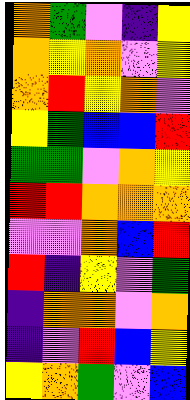[["orange", "green", "violet", "indigo", "yellow"], ["orange", "yellow", "orange", "violet", "yellow"], ["orange", "red", "yellow", "orange", "violet"], ["yellow", "green", "blue", "blue", "red"], ["green", "green", "violet", "orange", "yellow"], ["red", "red", "orange", "orange", "orange"], ["violet", "violet", "orange", "blue", "red"], ["red", "indigo", "yellow", "violet", "green"], ["indigo", "orange", "orange", "violet", "orange"], ["indigo", "violet", "red", "blue", "yellow"], ["yellow", "orange", "green", "violet", "blue"]]